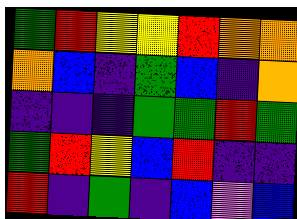[["green", "red", "yellow", "yellow", "red", "orange", "orange"], ["orange", "blue", "indigo", "green", "blue", "indigo", "orange"], ["indigo", "indigo", "indigo", "green", "green", "red", "green"], ["green", "red", "yellow", "blue", "red", "indigo", "indigo"], ["red", "indigo", "green", "indigo", "blue", "violet", "blue"]]